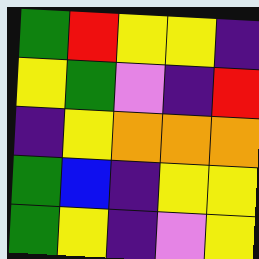[["green", "red", "yellow", "yellow", "indigo"], ["yellow", "green", "violet", "indigo", "red"], ["indigo", "yellow", "orange", "orange", "orange"], ["green", "blue", "indigo", "yellow", "yellow"], ["green", "yellow", "indigo", "violet", "yellow"]]